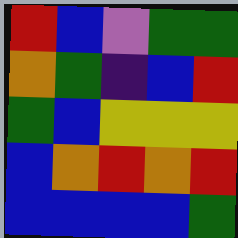[["red", "blue", "violet", "green", "green"], ["orange", "green", "indigo", "blue", "red"], ["green", "blue", "yellow", "yellow", "yellow"], ["blue", "orange", "red", "orange", "red"], ["blue", "blue", "blue", "blue", "green"]]